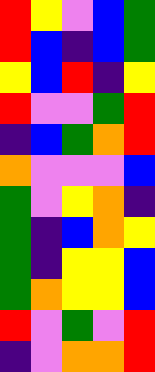[["red", "yellow", "violet", "blue", "green"], ["red", "blue", "indigo", "blue", "green"], ["yellow", "blue", "red", "indigo", "yellow"], ["red", "violet", "violet", "green", "red"], ["indigo", "blue", "green", "orange", "red"], ["orange", "violet", "violet", "violet", "blue"], ["green", "violet", "yellow", "orange", "indigo"], ["green", "indigo", "blue", "orange", "yellow"], ["green", "indigo", "yellow", "yellow", "blue"], ["green", "orange", "yellow", "yellow", "blue"], ["red", "violet", "green", "violet", "red"], ["indigo", "violet", "orange", "orange", "red"]]